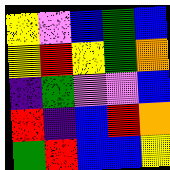[["yellow", "violet", "blue", "green", "blue"], ["yellow", "red", "yellow", "green", "orange"], ["indigo", "green", "violet", "violet", "blue"], ["red", "indigo", "blue", "red", "orange"], ["green", "red", "blue", "blue", "yellow"]]